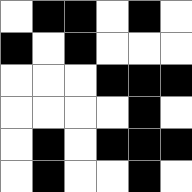[["white", "black", "black", "white", "black", "white"], ["black", "white", "black", "white", "white", "white"], ["white", "white", "white", "black", "black", "black"], ["white", "white", "white", "white", "black", "white"], ["white", "black", "white", "black", "black", "black"], ["white", "black", "white", "white", "black", "white"]]